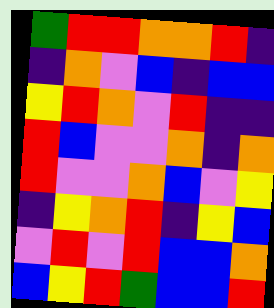[["green", "red", "red", "orange", "orange", "red", "indigo"], ["indigo", "orange", "violet", "blue", "indigo", "blue", "blue"], ["yellow", "red", "orange", "violet", "red", "indigo", "indigo"], ["red", "blue", "violet", "violet", "orange", "indigo", "orange"], ["red", "violet", "violet", "orange", "blue", "violet", "yellow"], ["indigo", "yellow", "orange", "red", "indigo", "yellow", "blue"], ["violet", "red", "violet", "red", "blue", "blue", "orange"], ["blue", "yellow", "red", "green", "blue", "blue", "red"]]